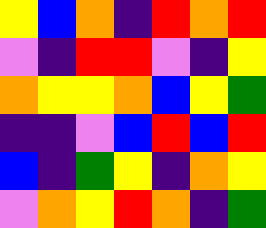[["yellow", "blue", "orange", "indigo", "red", "orange", "red"], ["violet", "indigo", "red", "red", "violet", "indigo", "yellow"], ["orange", "yellow", "yellow", "orange", "blue", "yellow", "green"], ["indigo", "indigo", "violet", "blue", "red", "blue", "red"], ["blue", "indigo", "green", "yellow", "indigo", "orange", "yellow"], ["violet", "orange", "yellow", "red", "orange", "indigo", "green"]]